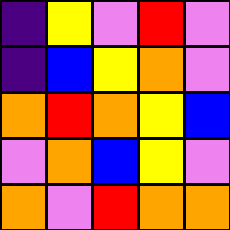[["indigo", "yellow", "violet", "red", "violet"], ["indigo", "blue", "yellow", "orange", "violet"], ["orange", "red", "orange", "yellow", "blue"], ["violet", "orange", "blue", "yellow", "violet"], ["orange", "violet", "red", "orange", "orange"]]